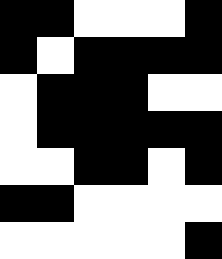[["black", "black", "white", "white", "white", "black"], ["black", "white", "black", "black", "black", "black"], ["white", "black", "black", "black", "white", "white"], ["white", "black", "black", "black", "black", "black"], ["white", "white", "black", "black", "white", "black"], ["black", "black", "white", "white", "white", "white"], ["white", "white", "white", "white", "white", "black"]]